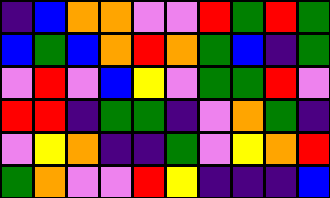[["indigo", "blue", "orange", "orange", "violet", "violet", "red", "green", "red", "green"], ["blue", "green", "blue", "orange", "red", "orange", "green", "blue", "indigo", "green"], ["violet", "red", "violet", "blue", "yellow", "violet", "green", "green", "red", "violet"], ["red", "red", "indigo", "green", "green", "indigo", "violet", "orange", "green", "indigo"], ["violet", "yellow", "orange", "indigo", "indigo", "green", "violet", "yellow", "orange", "red"], ["green", "orange", "violet", "violet", "red", "yellow", "indigo", "indigo", "indigo", "blue"]]